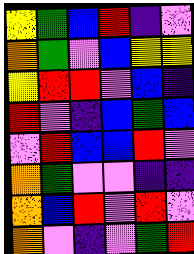[["yellow", "green", "blue", "red", "indigo", "violet"], ["orange", "green", "violet", "blue", "yellow", "yellow"], ["yellow", "red", "red", "violet", "blue", "indigo"], ["red", "violet", "indigo", "blue", "green", "blue"], ["violet", "red", "blue", "blue", "red", "violet"], ["orange", "green", "violet", "violet", "indigo", "indigo"], ["orange", "blue", "red", "violet", "red", "violet"], ["orange", "violet", "indigo", "violet", "green", "red"]]